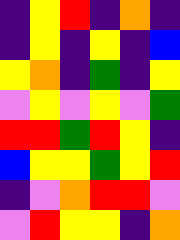[["indigo", "yellow", "red", "indigo", "orange", "indigo"], ["indigo", "yellow", "indigo", "yellow", "indigo", "blue"], ["yellow", "orange", "indigo", "green", "indigo", "yellow"], ["violet", "yellow", "violet", "yellow", "violet", "green"], ["red", "red", "green", "red", "yellow", "indigo"], ["blue", "yellow", "yellow", "green", "yellow", "red"], ["indigo", "violet", "orange", "red", "red", "violet"], ["violet", "red", "yellow", "yellow", "indigo", "orange"]]